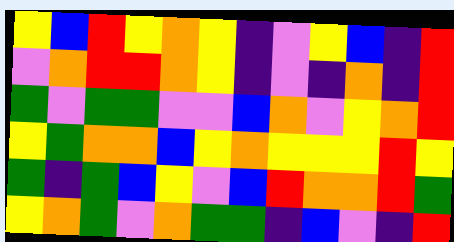[["yellow", "blue", "red", "yellow", "orange", "yellow", "indigo", "violet", "yellow", "blue", "indigo", "red"], ["violet", "orange", "red", "red", "orange", "yellow", "indigo", "violet", "indigo", "orange", "indigo", "red"], ["green", "violet", "green", "green", "violet", "violet", "blue", "orange", "violet", "yellow", "orange", "red"], ["yellow", "green", "orange", "orange", "blue", "yellow", "orange", "yellow", "yellow", "yellow", "red", "yellow"], ["green", "indigo", "green", "blue", "yellow", "violet", "blue", "red", "orange", "orange", "red", "green"], ["yellow", "orange", "green", "violet", "orange", "green", "green", "indigo", "blue", "violet", "indigo", "red"]]